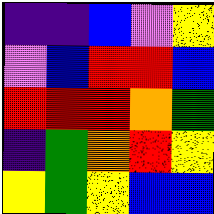[["indigo", "indigo", "blue", "violet", "yellow"], ["violet", "blue", "red", "red", "blue"], ["red", "red", "red", "orange", "green"], ["indigo", "green", "orange", "red", "yellow"], ["yellow", "green", "yellow", "blue", "blue"]]